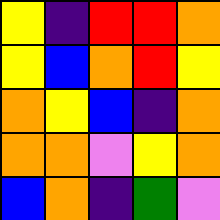[["yellow", "indigo", "red", "red", "orange"], ["yellow", "blue", "orange", "red", "yellow"], ["orange", "yellow", "blue", "indigo", "orange"], ["orange", "orange", "violet", "yellow", "orange"], ["blue", "orange", "indigo", "green", "violet"]]